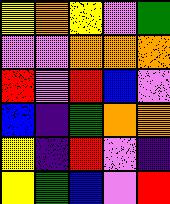[["yellow", "orange", "yellow", "violet", "green"], ["violet", "violet", "orange", "orange", "orange"], ["red", "violet", "red", "blue", "violet"], ["blue", "indigo", "green", "orange", "orange"], ["yellow", "indigo", "red", "violet", "indigo"], ["yellow", "green", "blue", "violet", "red"]]